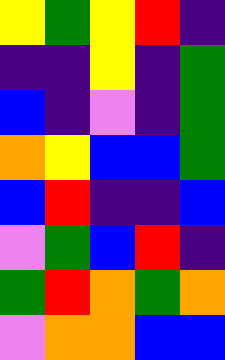[["yellow", "green", "yellow", "red", "indigo"], ["indigo", "indigo", "yellow", "indigo", "green"], ["blue", "indigo", "violet", "indigo", "green"], ["orange", "yellow", "blue", "blue", "green"], ["blue", "red", "indigo", "indigo", "blue"], ["violet", "green", "blue", "red", "indigo"], ["green", "red", "orange", "green", "orange"], ["violet", "orange", "orange", "blue", "blue"]]